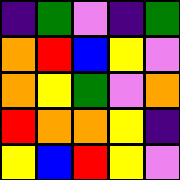[["indigo", "green", "violet", "indigo", "green"], ["orange", "red", "blue", "yellow", "violet"], ["orange", "yellow", "green", "violet", "orange"], ["red", "orange", "orange", "yellow", "indigo"], ["yellow", "blue", "red", "yellow", "violet"]]